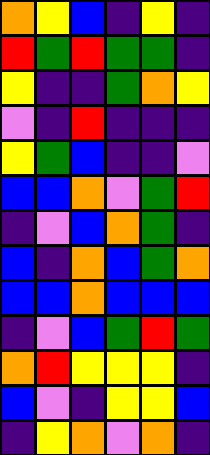[["orange", "yellow", "blue", "indigo", "yellow", "indigo"], ["red", "green", "red", "green", "green", "indigo"], ["yellow", "indigo", "indigo", "green", "orange", "yellow"], ["violet", "indigo", "red", "indigo", "indigo", "indigo"], ["yellow", "green", "blue", "indigo", "indigo", "violet"], ["blue", "blue", "orange", "violet", "green", "red"], ["indigo", "violet", "blue", "orange", "green", "indigo"], ["blue", "indigo", "orange", "blue", "green", "orange"], ["blue", "blue", "orange", "blue", "blue", "blue"], ["indigo", "violet", "blue", "green", "red", "green"], ["orange", "red", "yellow", "yellow", "yellow", "indigo"], ["blue", "violet", "indigo", "yellow", "yellow", "blue"], ["indigo", "yellow", "orange", "violet", "orange", "indigo"]]